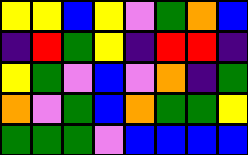[["yellow", "yellow", "blue", "yellow", "violet", "green", "orange", "blue"], ["indigo", "red", "green", "yellow", "indigo", "red", "red", "indigo"], ["yellow", "green", "violet", "blue", "violet", "orange", "indigo", "green"], ["orange", "violet", "green", "blue", "orange", "green", "green", "yellow"], ["green", "green", "green", "violet", "blue", "blue", "blue", "blue"]]